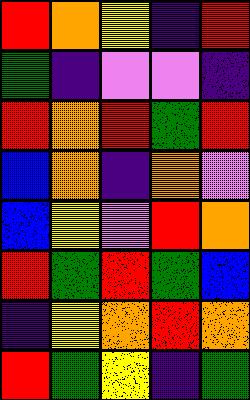[["red", "orange", "yellow", "indigo", "red"], ["green", "indigo", "violet", "violet", "indigo"], ["red", "orange", "red", "green", "red"], ["blue", "orange", "indigo", "orange", "violet"], ["blue", "yellow", "violet", "red", "orange"], ["red", "green", "red", "green", "blue"], ["indigo", "yellow", "orange", "red", "orange"], ["red", "green", "yellow", "indigo", "green"]]